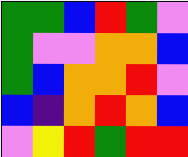[["green", "green", "blue", "red", "green", "violet"], ["green", "violet", "violet", "orange", "orange", "blue"], ["green", "blue", "orange", "orange", "red", "violet"], ["blue", "indigo", "orange", "red", "orange", "blue"], ["violet", "yellow", "red", "green", "red", "red"]]